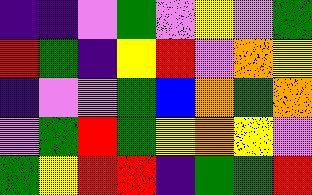[["indigo", "indigo", "violet", "green", "violet", "yellow", "violet", "green"], ["red", "green", "indigo", "yellow", "red", "violet", "orange", "yellow"], ["indigo", "violet", "violet", "green", "blue", "orange", "green", "orange"], ["violet", "green", "red", "green", "yellow", "orange", "yellow", "violet"], ["green", "yellow", "red", "red", "indigo", "green", "green", "red"]]